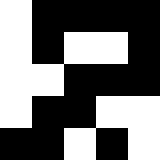[["white", "black", "black", "black", "black"], ["white", "black", "white", "white", "black"], ["white", "white", "black", "black", "black"], ["white", "black", "black", "white", "white"], ["black", "black", "white", "black", "white"]]